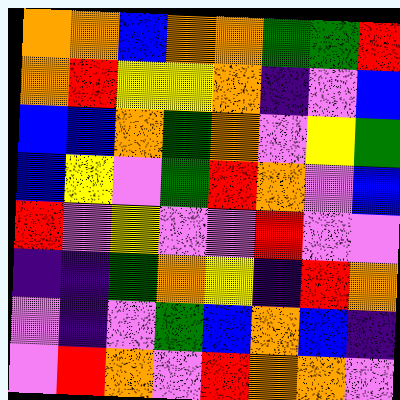[["orange", "orange", "blue", "orange", "orange", "green", "green", "red"], ["orange", "red", "yellow", "yellow", "orange", "indigo", "violet", "blue"], ["blue", "blue", "orange", "green", "orange", "violet", "yellow", "green"], ["blue", "yellow", "violet", "green", "red", "orange", "violet", "blue"], ["red", "violet", "yellow", "violet", "violet", "red", "violet", "violet"], ["indigo", "indigo", "green", "orange", "yellow", "indigo", "red", "orange"], ["violet", "indigo", "violet", "green", "blue", "orange", "blue", "indigo"], ["violet", "red", "orange", "violet", "red", "orange", "orange", "violet"]]